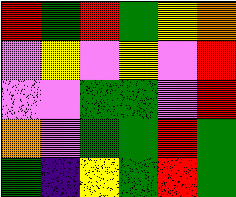[["red", "green", "red", "green", "yellow", "orange"], ["violet", "yellow", "violet", "yellow", "violet", "red"], ["violet", "violet", "green", "green", "violet", "red"], ["orange", "violet", "green", "green", "red", "green"], ["green", "indigo", "yellow", "green", "red", "green"]]